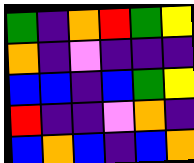[["green", "indigo", "orange", "red", "green", "yellow"], ["orange", "indigo", "violet", "indigo", "indigo", "indigo"], ["blue", "blue", "indigo", "blue", "green", "yellow"], ["red", "indigo", "indigo", "violet", "orange", "indigo"], ["blue", "orange", "blue", "indigo", "blue", "orange"]]